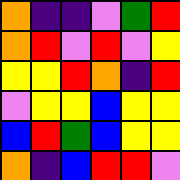[["orange", "indigo", "indigo", "violet", "green", "red"], ["orange", "red", "violet", "red", "violet", "yellow"], ["yellow", "yellow", "red", "orange", "indigo", "red"], ["violet", "yellow", "yellow", "blue", "yellow", "yellow"], ["blue", "red", "green", "blue", "yellow", "yellow"], ["orange", "indigo", "blue", "red", "red", "violet"]]